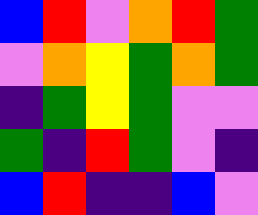[["blue", "red", "violet", "orange", "red", "green"], ["violet", "orange", "yellow", "green", "orange", "green"], ["indigo", "green", "yellow", "green", "violet", "violet"], ["green", "indigo", "red", "green", "violet", "indigo"], ["blue", "red", "indigo", "indigo", "blue", "violet"]]